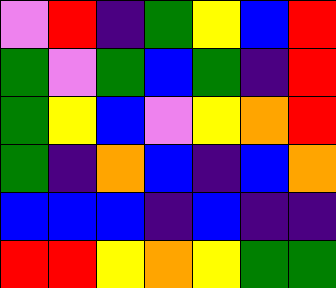[["violet", "red", "indigo", "green", "yellow", "blue", "red"], ["green", "violet", "green", "blue", "green", "indigo", "red"], ["green", "yellow", "blue", "violet", "yellow", "orange", "red"], ["green", "indigo", "orange", "blue", "indigo", "blue", "orange"], ["blue", "blue", "blue", "indigo", "blue", "indigo", "indigo"], ["red", "red", "yellow", "orange", "yellow", "green", "green"]]